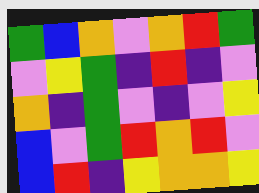[["green", "blue", "orange", "violet", "orange", "red", "green"], ["violet", "yellow", "green", "indigo", "red", "indigo", "violet"], ["orange", "indigo", "green", "violet", "indigo", "violet", "yellow"], ["blue", "violet", "green", "red", "orange", "red", "violet"], ["blue", "red", "indigo", "yellow", "orange", "orange", "yellow"]]